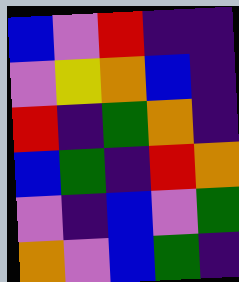[["blue", "violet", "red", "indigo", "indigo"], ["violet", "yellow", "orange", "blue", "indigo"], ["red", "indigo", "green", "orange", "indigo"], ["blue", "green", "indigo", "red", "orange"], ["violet", "indigo", "blue", "violet", "green"], ["orange", "violet", "blue", "green", "indigo"]]